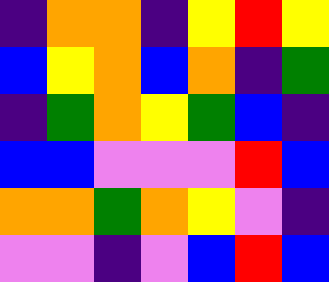[["indigo", "orange", "orange", "indigo", "yellow", "red", "yellow"], ["blue", "yellow", "orange", "blue", "orange", "indigo", "green"], ["indigo", "green", "orange", "yellow", "green", "blue", "indigo"], ["blue", "blue", "violet", "violet", "violet", "red", "blue"], ["orange", "orange", "green", "orange", "yellow", "violet", "indigo"], ["violet", "violet", "indigo", "violet", "blue", "red", "blue"]]